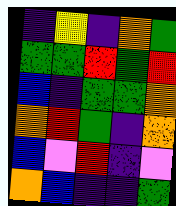[["indigo", "yellow", "indigo", "orange", "green"], ["green", "green", "red", "green", "red"], ["blue", "indigo", "green", "green", "orange"], ["orange", "red", "green", "indigo", "orange"], ["blue", "violet", "red", "indigo", "violet"], ["orange", "blue", "indigo", "indigo", "green"]]